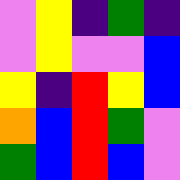[["violet", "yellow", "indigo", "green", "indigo"], ["violet", "yellow", "violet", "violet", "blue"], ["yellow", "indigo", "red", "yellow", "blue"], ["orange", "blue", "red", "green", "violet"], ["green", "blue", "red", "blue", "violet"]]